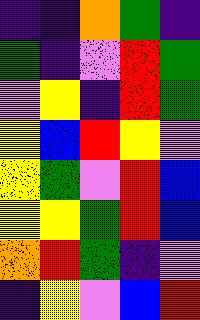[["indigo", "indigo", "orange", "green", "indigo"], ["green", "indigo", "violet", "red", "green"], ["violet", "yellow", "indigo", "red", "green"], ["yellow", "blue", "red", "yellow", "violet"], ["yellow", "green", "violet", "red", "blue"], ["yellow", "yellow", "green", "red", "blue"], ["orange", "red", "green", "indigo", "violet"], ["indigo", "yellow", "violet", "blue", "red"]]